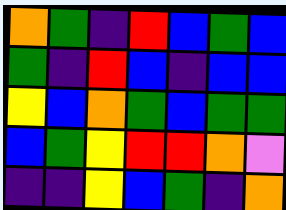[["orange", "green", "indigo", "red", "blue", "green", "blue"], ["green", "indigo", "red", "blue", "indigo", "blue", "blue"], ["yellow", "blue", "orange", "green", "blue", "green", "green"], ["blue", "green", "yellow", "red", "red", "orange", "violet"], ["indigo", "indigo", "yellow", "blue", "green", "indigo", "orange"]]